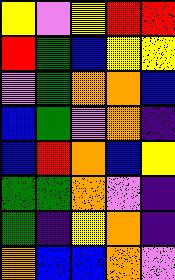[["yellow", "violet", "yellow", "red", "red"], ["red", "green", "blue", "yellow", "yellow"], ["violet", "green", "orange", "orange", "blue"], ["blue", "green", "violet", "orange", "indigo"], ["blue", "red", "orange", "blue", "yellow"], ["green", "green", "orange", "violet", "indigo"], ["green", "indigo", "yellow", "orange", "indigo"], ["orange", "blue", "blue", "orange", "violet"]]